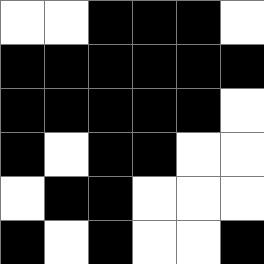[["white", "white", "black", "black", "black", "white"], ["black", "black", "black", "black", "black", "black"], ["black", "black", "black", "black", "black", "white"], ["black", "white", "black", "black", "white", "white"], ["white", "black", "black", "white", "white", "white"], ["black", "white", "black", "white", "white", "black"]]